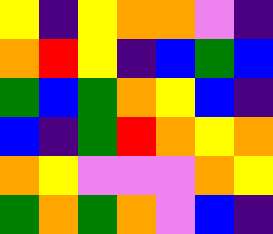[["yellow", "indigo", "yellow", "orange", "orange", "violet", "indigo"], ["orange", "red", "yellow", "indigo", "blue", "green", "blue"], ["green", "blue", "green", "orange", "yellow", "blue", "indigo"], ["blue", "indigo", "green", "red", "orange", "yellow", "orange"], ["orange", "yellow", "violet", "violet", "violet", "orange", "yellow"], ["green", "orange", "green", "orange", "violet", "blue", "indigo"]]